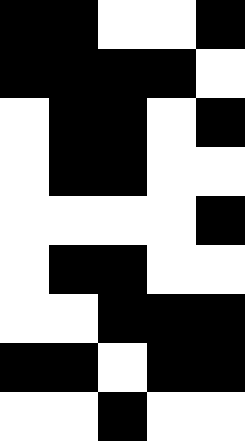[["black", "black", "white", "white", "black"], ["black", "black", "black", "black", "white"], ["white", "black", "black", "white", "black"], ["white", "black", "black", "white", "white"], ["white", "white", "white", "white", "black"], ["white", "black", "black", "white", "white"], ["white", "white", "black", "black", "black"], ["black", "black", "white", "black", "black"], ["white", "white", "black", "white", "white"]]